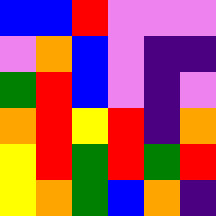[["blue", "blue", "red", "violet", "violet", "violet"], ["violet", "orange", "blue", "violet", "indigo", "indigo"], ["green", "red", "blue", "violet", "indigo", "violet"], ["orange", "red", "yellow", "red", "indigo", "orange"], ["yellow", "red", "green", "red", "green", "red"], ["yellow", "orange", "green", "blue", "orange", "indigo"]]